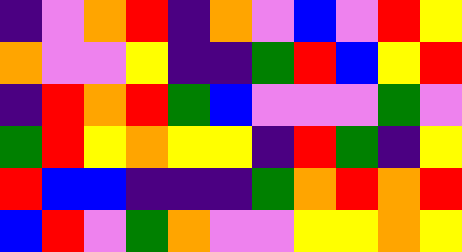[["indigo", "violet", "orange", "red", "indigo", "orange", "violet", "blue", "violet", "red", "yellow"], ["orange", "violet", "violet", "yellow", "indigo", "indigo", "green", "red", "blue", "yellow", "red"], ["indigo", "red", "orange", "red", "green", "blue", "violet", "violet", "violet", "green", "violet"], ["green", "red", "yellow", "orange", "yellow", "yellow", "indigo", "red", "green", "indigo", "yellow"], ["red", "blue", "blue", "indigo", "indigo", "indigo", "green", "orange", "red", "orange", "red"], ["blue", "red", "violet", "green", "orange", "violet", "violet", "yellow", "yellow", "orange", "yellow"]]